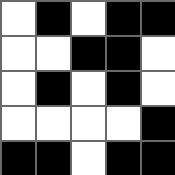[["white", "black", "white", "black", "black"], ["white", "white", "black", "black", "white"], ["white", "black", "white", "black", "white"], ["white", "white", "white", "white", "black"], ["black", "black", "white", "black", "black"]]